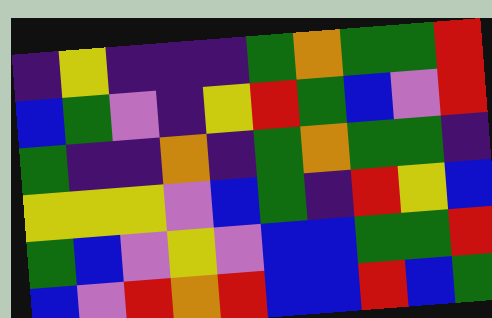[["indigo", "yellow", "indigo", "indigo", "indigo", "green", "orange", "green", "green", "red"], ["blue", "green", "violet", "indigo", "yellow", "red", "green", "blue", "violet", "red"], ["green", "indigo", "indigo", "orange", "indigo", "green", "orange", "green", "green", "indigo"], ["yellow", "yellow", "yellow", "violet", "blue", "green", "indigo", "red", "yellow", "blue"], ["green", "blue", "violet", "yellow", "violet", "blue", "blue", "green", "green", "red"], ["blue", "violet", "red", "orange", "red", "blue", "blue", "red", "blue", "green"]]